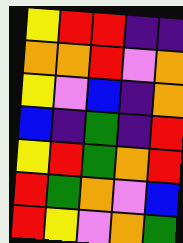[["yellow", "red", "red", "indigo", "indigo"], ["orange", "orange", "red", "violet", "orange"], ["yellow", "violet", "blue", "indigo", "orange"], ["blue", "indigo", "green", "indigo", "red"], ["yellow", "red", "green", "orange", "red"], ["red", "green", "orange", "violet", "blue"], ["red", "yellow", "violet", "orange", "green"]]